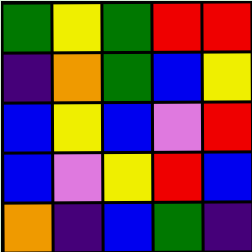[["green", "yellow", "green", "red", "red"], ["indigo", "orange", "green", "blue", "yellow"], ["blue", "yellow", "blue", "violet", "red"], ["blue", "violet", "yellow", "red", "blue"], ["orange", "indigo", "blue", "green", "indigo"]]